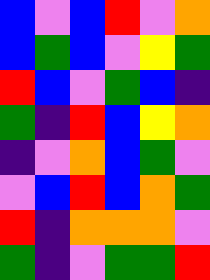[["blue", "violet", "blue", "red", "violet", "orange"], ["blue", "green", "blue", "violet", "yellow", "green"], ["red", "blue", "violet", "green", "blue", "indigo"], ["green", "indigo", "red", "blue", "yellow", "orange"], ["indigo", "violet", "orange", "blue", "green", "violet"], ["violet", "blue", "red", "blue", "orange", "green"], ["red", "indigo", "orange", "orange", "orange", "violet"], ["green", "indigo", "violet", "green", "green", "red"]]